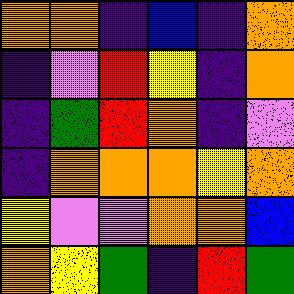[["orange", "orange", "indigo", "blue", "indigo", "orange"], ["indigo", "violet", "red", "yellow", "indigo", "orange"], ["indigo", "green", "red", "orange", "indigo", "violet"], ["indigo", "orange", "orange", "orange", "yellow", "orange"], ["yellow", "violet", "violet", "orange", "orange", "blue"], ["orange", "yellow", "green", "indigo", "red", "green"]]